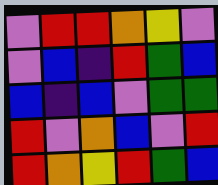[["violet", "red", "red", "orange", "yellow", "violet"], ["violet", "blue", "indigo", "red", "green", "blue"], ["blue", "indigo", "blue", "violet", "green", "green"], ["red", "violet", "orange", "blue", "violet", "red"], ["red", "orange", "yellow", "red", "green", "blue"]]